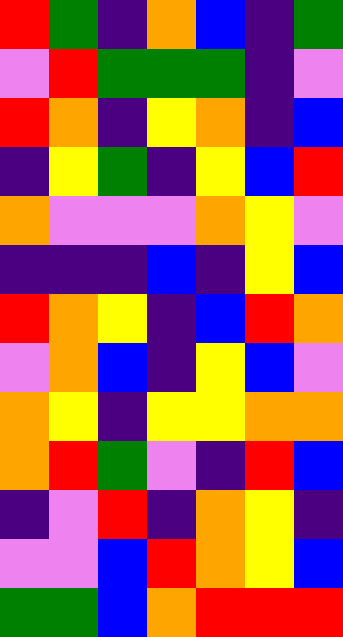[["red", "green", "indigo", "orange", "blue", "indigo", "green"], ["violet", "red", "green", "green", "green", "indigo", "violet"], ["red", "orange", "indigo", "yellow", "orange", "indigo", "blue"], ["indigo", "yellow", "green", "indigo", "yellow", "blue", "red"], ["orange", "violet", "violet", "violet", "orange", "yellow", "violet"], ["indigo", "indigo", "indigo", "blue", "indigo", "yellow", "blue"], ["red", "orange", "yellow", "indigo", "blue", "red", "orange"], ["violet", "orange", "blue", "indigo", "yellow", "blue", "violet"], ["orange", "yellow", "indigo", "yellow", "yellow", "orange", "orange"], ["orange", "red", "green", "violet", "indigo", "red", "blue"], ["indigo", "violet", "red", "indigo", "orange", "yellow", "indigo"], ["violet", "violet", "blue", "red", "orange", "yellow", "blue"], ["green", "green", "blue", "orange", "red", "red", "red"]]